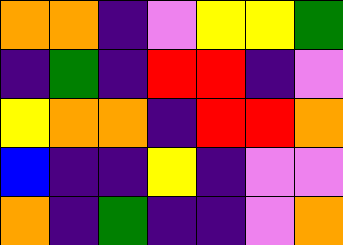[["orange", "orange", "indigo", "violet", "yellow", "yellow", "green"], ["indigo", "green", "indigo", "red", "red", "indigo", "violet"], ["yellow", "orange", "orange", "indigo", "red", "red", "orange"], ["blue", "indigo", "indigo", "yellow", "indigo", "violet", "violet"], ["orange", "indigo", "green", "indigo", "indigo", "violet", "orange"]]